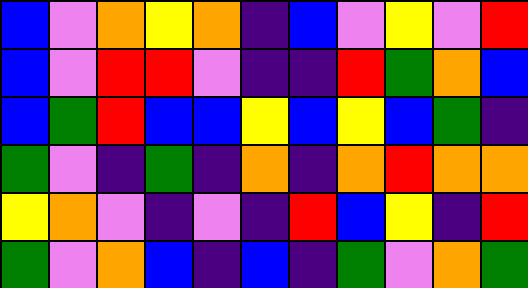[["blue", "violet", "orange", "yellow", "orange", "indigo", "blue", "violet", "yellow", "violet", "red"], ["blue", "violet", "red", "red", "violet", "indigo", "indigo", "red", "green", "orange", "blue"], ["blue", "green", "red", "blue", "blue", "yellow", "blue", "yellow", "blue", "green", "indigo"], ["green", "violet", "indigo", "green", "indigo", "orange", "indigo", "orange", "red", "orange", "orange"], ["yellow", "orange", "violet", "indigo", "violet", "indigo", "red", "blue", "yellow", "indigo", "red"], ["green", "violet", "orange", "blue", "indigo", "blue", "indigo", "green", "violet", "orange", "green"]]